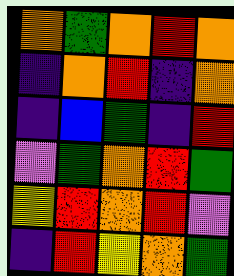[["orange", "green", "orange", "red", "orange"], ["indigo", "orange", "red", "indigo", "orange"], ["indigo", "blue", "green", "indigo", "red"], ["violet", "green", "orange", "red", "green"], ["yellow", "red", "orange", "red", "violet"], ["indigo", "red", "yellow", "orange", "green"]]